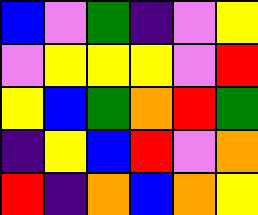[["blue", "violet", "green", "indigo", "violet", "yellow"], ["violet", "yellow", "yellow", "yellow", "violet", "red"], ["yellow", "blue", "green", "orange", "red", "green"], ["indigo", "yellow", "blue", "red", "violet", "orange"], ["red", "indigo", "orange", "blue", "orange", "yellow"]]